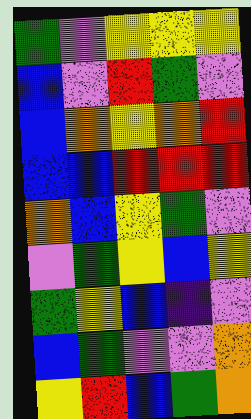[["green", "violet", "yellow", "yellow", "yellow"], ["blue", "violet", "red", "green", "violet"], ["blue", "orange", "yellow", "orange", "red"], ["blue", "blue", "red", "red", "red"], ["orange", "blue", "yellow", "green", "violet"], ["violet", "green", "yellow", "blue", "yellow"], ["green", "yellow", "blue", "indigo", "violet"], ["blue", "green", "violet", "violet", "orange"], ["yellow", "red", "blue", "green", "orange"]]